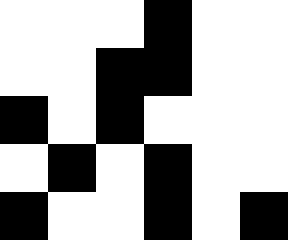[["white", "white", "white", "black", "white", "white"], ["white", "white", "black", "black", "white", "white"], ["black", "white", "black", "white", "white", "white"], ["white", "black", "white", "black", "white", "white"], ["black", "white", "white", "black", "white", "black"]]